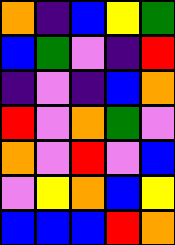[["orange", "indigo", "blue", "yellow", "green"], ["blue", "green", "violet", "indigo", "red"], ["indigo", "violet", "indigo", "blue", "orange"], ["red", "violet", "orange", "green", "violet"], ["orange", "violet", "red", "violet", "blue"], ["violet", "yellow", "orange", "blue", "yellow"], ["blue", "blue", "blue", "red", "orange"]]